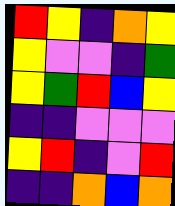[["red", "yellow", "indigo", "orange", "yellow"], ["yellow", "violet", "violet", "indigo", "green"], ["yellow", "green", "red", "blue", "yellow"], ["indigo", "indigo", "violet", "violet", "violet"], ["yellow", "red", "indigo", "violet", "red"], ["indigo", "indigo", "orange", "blue", "orange"]]